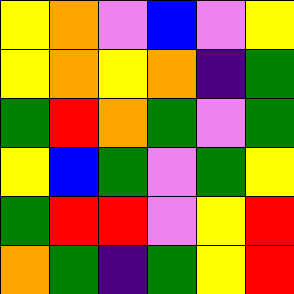[["yellow", "orange", "violet", "blue", "violet", "yellow"], ["yellow", "orange", "yellow", "orange", "indigo", "green"], ["green", "red", "orange", "green", "violet", "green"], ["yellow", "blue", "green", "violet", "green", "yellow"], ["green", "red", "red", "violet", "yellow", "red"], ["orange", "green", "indigo", "green", "yellow", "red"]]